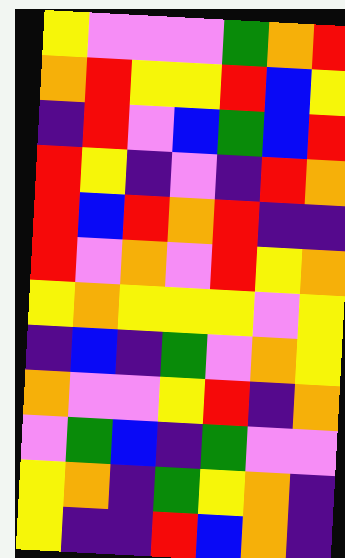[["yellow", "violet", "violet", "violet", "green", "orange", "red"], ["orange", "red", "yellow", "yellow", "red", "blue", "yellow"], ["indigo", "red", "violet", "blue", "green", "blue", "red"], ["red", "yellow", "indigo", "violet", "indigo", "red", "orange"], ["red", "blue", "red", "orange", "red", "indigo", "indigo"], ["red", "violet", "orange", "violet", "red", "yellow", "orange"], ["yellow", "orange", "yellow", "yellow", "yellow", "violet", "yellow"], ["indigo", "blue", "indigo", "green", "violet", "orange", "yellow"], ["orange", "violet", "violet", "yellow", "red", "indigo", "orange"], ["violet", "green", "blue", "indigo", "green", "violet", "violet"], ["yellow", "orange", "indigo", "green", "yellow", "orange", "indigo"], ["yellow", "indigo", "indigo", "red", "blue", "orange", "indigo"]]